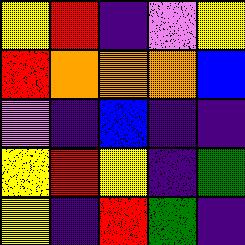[["yellow", "red", "indigo", "violet", "yellow"], ["red", "orange", "orange", "orange", "blue"], ["violet", "indigo", "blue", "indigo", "indigo"], ["yellow", "red", "yellow", "indigo", "green"], ["yellow", "indigo", "red", "green", "indigo"]]